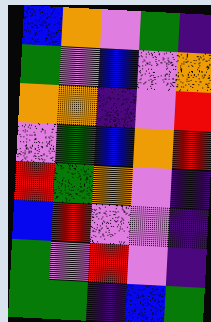[["blue", "orange", "violet", "green", "indigo"], ["green", "violet", "blue", "violet", "orange"], ["orange", "orange", "indigo", "violet", "red"], ["violet", "green", "blue", "orange", "red"], ["red", "green", "orange", "violet", "indigo"], ["blue", "red", "violet", "violet", "indigo"], ["green", "violet", "red", "violet", "indigo"], ["green", "green", "indigo", "blue", "green"]]